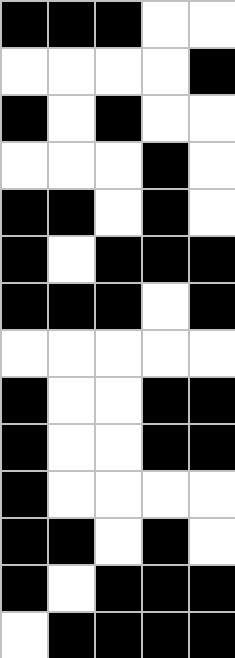[["black", "black", "black", "white", "white"], ["white", "white", "white", "white", "black"], ["black", "white", "black", "white", "white"], ["white", "white", "white", "black", "white"], ["black", "black", "white", "black", "white"], ["black", "white", "black", "black", "black"], ["black", "black", "black", "white", "black"], ["white", "white", "white", "white", "white"], ["black", "white", "white", "black", "black"], ["black", "white", "white", "black", "black"], ["black", "white", "white", "white", "white"], ["black", "black", "white", "black", "white"], ["black", "white", "black", "black", "black"], ["white", "black", "black", "black", "black"]]